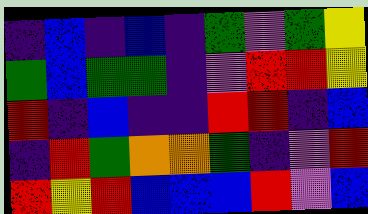[["indigo", "blue", "indigo", "blue", "indigo", "green", "violet", "green", "yellow"], ["green", "blue", "green", "green", "indigo", "violet", "red", "red", "yellow"], ["red", "indigo", "blue", "indigo", "indigo", "red", "red", "indigo", "blue"], ["indigo", "red", "green", "orange", "orange", "green", "indigo", "violet", "red"], ["red", "yellow", "red", "blue", "blue", "blue", "red", "violet", "blue"]]